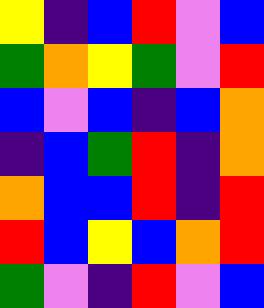[["yellow", "indigo", "blue", "red", "violet", "blue"], ["green", "orange", "yellow", "green", "violet", "red"], ["blue", "violet", "blue", "indigo", "blue", "orange"], ["indigo", "blue", "green", "red", "indigo", "orange"], ["orange", "blue", "blue", "red", "indigo", "red"], ["red", "blue", "yellow", "blue", "orange", "red"], ["green", "violet", "indigo", "red", "violet", "blue"]]